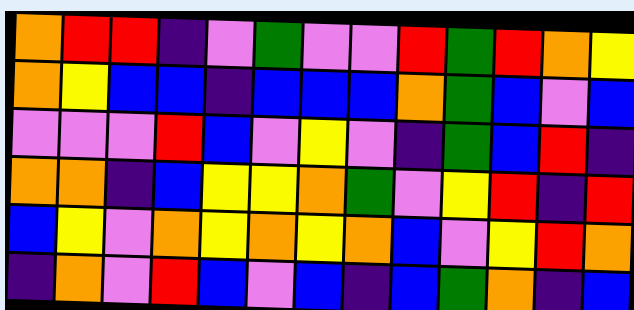[["orange", "red", "red", "indigo", "violet", "green", "violet", "violet", "red", "green", "red", "orange", "yellow"], ["orange", "yellow", "blue", "blue", "indigo", "blue", "blue", "blue", "orange", "green", "blue", "violet", "blue"], ["violet", "violet", "violet", "red", "blue", "violet", "yellow", "violet", "indigo", "green", "blue", "red", "indigo"], ["orange", "orange", "indigo", "blue", "yellow", "yellow", "orange", "green", "violet", "yellow", "red", "indigo", "red"], ["blue", "yellow", "violet", "orange", "yellow", "orange", "yellow", "orange", "blue", "violet", "yellow", "red", "orange"], ["indigo", "orange", "violet", "red", "blue", "violet", "blue", "indigo", "blue", "green", "orange", "indigo", "blue"]]